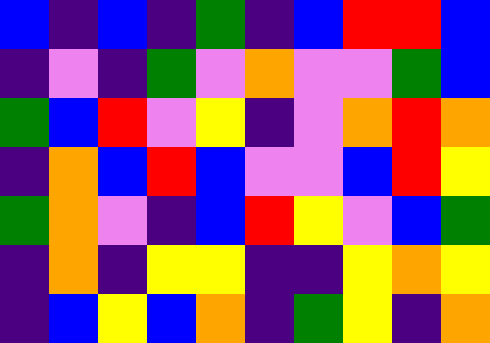[["blue", "indigo", "blue", "indigo", "green", "indigo", "blue", "red", "red", "blue"], ["indigo", "violet", "indigo", "green", "violet", "orange", "violet", "violet", "green", "blue"], ["green", "blue", "red", "violet", "yellow", "indigo", "violet", "orange", "red", "orange"], ["indigo", "orange", "blue", "red", "blue", "violet", "violet", "blue", "red", "yellow"], ["green", "orange", "violet", "indigo", "blue", "red", "yellow", "violet", "blue", "green"], ["indigo", "orange", "indigo", "yellow", "yellow", "indigo", "indigo", "yellow", "orange", "yellow"], ["indigo", "blue", "yellow", "blue", "orange", "indigo", "green", "yellow", "indigo", "orange"]]